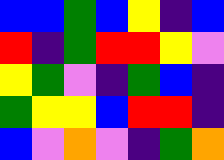[["blue", "blue", "green", "blue", "yellow", "indigo", "blue"], ["red", "indigo", "green", "red", "red", "yellow", "violet"], ["yellow", "green", "violet", "indigo", "green", "blue", "indigo"], ["green", "yellow", "yellow", "blue", "red", "red", "indigo"], ["blue", "violet", "orange", "violet", "indigo", "green", "orange"]]